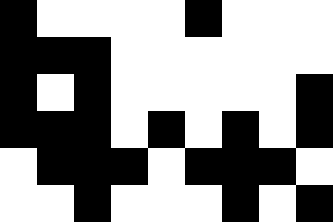[["black", "white", "white", "white", "white", "black", "white", "white", "white"], ["black", "black", "black", "white", "white", "white", "white", "white", "white"], ["black", "white", "black", "white", "white", "white", "white", "white", "black"], ["black", "black", "black", "white", "black", "white", "black", "white", "black"], ["white", "black", "black", "black", "white", "black", "black", "black", "white"], ["white", "white", "black", "white", "white", "white", "black", "white", "black"]]